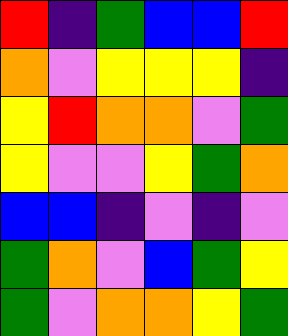[["red", "indigo", "green", "blue", "blue", "red"], ["orange", "violet", "yellow", "yellow", "yellow", "indigo"], ["yellow", "red", "orange", "orange", "violet", "green"], ["yellow", "violet", "violet", "yellow", "green", "orange"], ["blue", "blue", "indigo", "violet", "indigo", "violet"], ["green", "orange", "violet", "blue", "green", "yellow"], ["green", "violet", "orange", "orange", "yellow", "green"]]